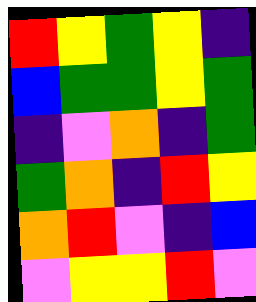[["red", "yellow", "green", "yellow", "indigo"], ["blue", "green", "green", "yellow", "green"], ["indigo", "violet", "orange", "indigo", "green"], ["green", "orange", "indigo", "red", "yellow"], ["orange", "red", "violet", "indigo", "blue"], ["violet", "yellow", "yellow", "red", "violet"]]